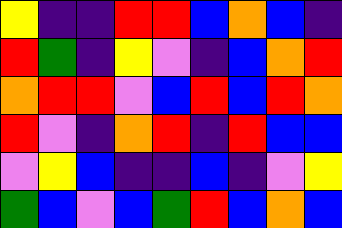[["yellow", "indigo", "indigo", "red", "red", "blue", "orange", "blue", "indigo"], ["red", "green", "indigo", "yellow", "violet", "indigo", "blue", "orange", "red"], ["orange", "red", "red", "violet", "blue", "red", "blue", "red", "orange"], ["red", "violet", "indigo", "orange", "red", "indigo", "red", "blue", "blue"], ["violet", "yellow", "blue", "indigo", "indigo", "blue", "indigo", "violet", "yellow"], ["green", "blue", "violet", "blue", "green", "red", "blue", "orange", "blue"]]